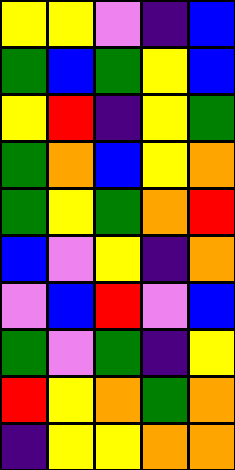[["yellow", "yellow", "violet", "indigo", "blue"], ["green", "blue", "green", "yellow", "blue"], ["yellow", "red", "indigo", "yellow", "green"], ["green", "orange", "blue", "yellow", "orange"], ["green", "yellow", "green", "orange", "red"], ["blue", "violet", "yellow", "indigo", "orange"], ["violet", "blue", "red", "violet", "blue"], ["green", "violet", "green", "indigo", "yellow"], ["red", "yellow", "orange", "green", "orange"], ["indigo", "yellow", "yellow", "orange", "orange"]]